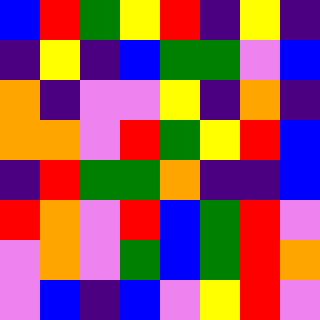[["blue", "red", "green", "yellow", "red", "indigo", "yellow", "indigo"], ["indigo", "yellow", "indigo", "blue", "green", "green", "violet", "blue"], ["orange", "indigo", "violet", "violet", "yellow", "indigo", "orange", "indigo"], ["orange", "orange", "violet", "red", "green", "yellow", "red", "blue"], ["indigo", "red", "green", "green", "orange", "indigo", "indigo", "blue"], ["red", "orange", "violet", "red", "blue", "green", "red", "violet"], ["violet", "orange", "violet", "green", "blue", "green", "red", "orange"], ["violet", "blue", "indigo", "blue", "violet", "yellow", "red", "violet"]]